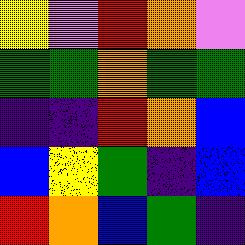[["yellow", "violet", "red", "orange", "violet"], ["green", "green", "orange", "green", "green"], ["indigo", "indigo", "red", "orange", "blue"], ["blue", "yellow", "green", "indigo", "blue"], ["red", "orange", "blue", "green", "indigo"]]